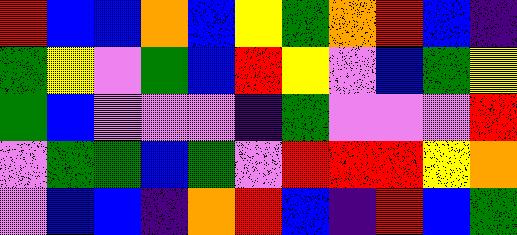[["red", "blue", "blue", "orange", "blue", "yellow", "green", "orange", "red", "blue", "indigo"], ["green", "yellow", "violet", "green", "blue", "red", "yellow", "violet", "blue", "green", "yellow"], ["green", "blue", "violet", "violet", "violet", "indigo", "green", "violet", "violet", "violet", "red"], ["violet", "green", "green", "blue", "green", "violet", "red", "red", "red", "yellow", "orange"], ["violet", "blue", "blue", "indigo", "orange", "red", "blue", "indigo", "red", "blue", "green"]]